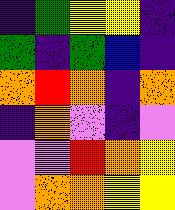[["indigo", "green", "yellow", "yellow", "indigo"], ["green", "indigo", "green", "blue", "indigo"], ["orange", "red", "orange", "indigo", "orange"], ["indigo", "orange", "violet", "indigo", "violet"], ["violet", "violet", "red", "orange", "yellow"], ["violet", "orange", "orange", "yellow", "yellow"]]